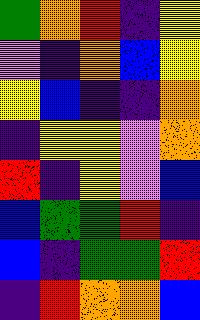[["green", "orange", "red", "indigo", "yellow"], ["violet", "indigo", "orange", "blue", "yellow"], ["yellow", "blue", "indigo", "indigo", "orange"], ["indigo", "yellow", "yellow", "violet", "orange"], ["red", "indigo", "yellow", "violet", "blue"], ["blue", "green", "green", "red", "indigo"], ["blue", "indigo", "green", "green", "red"], ["indigo", "red", "orange", "orange", "blue"]]